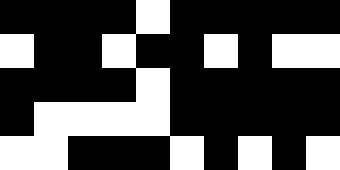[["black", "black", "black", "black", "white", "black", "black", "black", "black", "black"], ["white", "black", "black", "white", "black", "black", "white", "black", "white", "white"], ["black", "black", "black", "black", "white", "black", "black", "black", "black", "black"], ["black", "white", "white", "white", "white", "black", "black", "black", "black", "black"], ["white", "white", "black", "black", "black", "white", "black", "white", "black", "white"]]